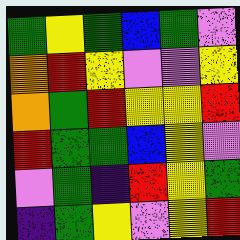[["green", "yellow", "green", "blue", "green", "violet"], ["orange", "red", "yellow", "violet", "violet", "yellow"], ["orange", "green", "red", "yellow", "yellow", "red"], ["red", "green", "green", "blue", "yellow", "violet"], ["violet", "green", "indigo", "red", "yellow", "green"], ["indigo", "green", "yellow", "violet", "yellow", "red"]]